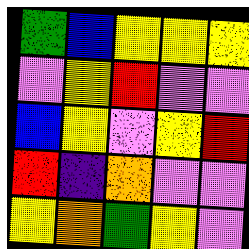[["green", "blue", "yellow", "yellow", "yellow"], ["violet", "yellow", "red", "violet", "violet"], ["blue", "yellow", "violet", "yellow", "red"], ["red", "indigo", "orange", "violet", "violet"], ["yellow", "orange", "green", "yellow", "violet"]]